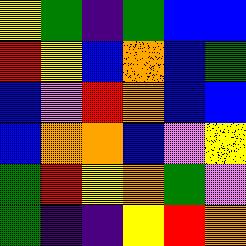[["yellow", "green", "indigo", "green", "blue", "blue"], ["red", "yellow", "blue", "orange", "blue", "green"], ["blue", "violet", "red", "orange", "blue", "blue"], ["blue", "orange", "orange", "blue", "violet", "yellow"], ["green", "red", "yellow", "orange", "green", "violet"], ["green", "indigo", "indigo", "yellow", "red", "orange"]]